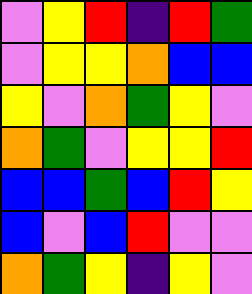[["violet", "yellow", "red", "indigo", "red", "green"], ["violet", "yellow", "yellow", "orange", "blue", "blue"], ["yellow", "violet", "orange", "green", "yellow", "violet"], ["orange", "green", "violet", "yellow", "yellow", "red"], ["blue", "blue", "green", "blue", "red", "yellow"], ["blue", "violet", "blue", "red", "violet", "violet"], ["orange", "green", "yellow", "indigo", "yellow", "violet"]]